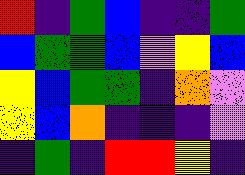[["red", "indigo", "green", "blue", "indigo", "indigo", "green"], ["blue", "green", "green", "blue", "violet", "yellow", "blue"], ["yellow", "blue", "green", "green", "indigo", "orange", "violet"], ["yellow", "blue", "orange", "indigo", "indigo", "indigo", "violet"], ["indigo", "green", "indigo", "red", "red", "yellow", "indigo"]]